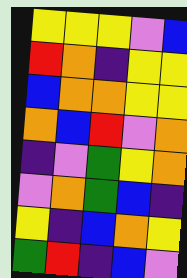[["yellow", "yellow", "yellow", "violet", "blue"], ["red", "orange", "indigo", "yellow", "yellow"], ["blue", "orange", "orange", "yellow", "yellow"], ["orange", "blue", "red", "violet", "orange"], ["indigo", "violet", "green", "yellow", "orange"], ["violet", "orange", "green", "blue", "indigo"], ["yellow", "indigo", "blue", "orange", "yellow"], ["green", "red", "indigo", "blue", "violet"]]